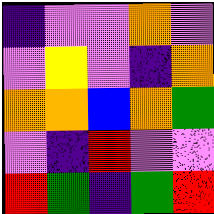[["indigo", "violet", "violet", "orange", "violet"], ["violet", "yellow", "violet", "indigo", "orange"], ["orange", "orange", "blue", "orange", "green"], ["violet", "indigo", "red", "violet", "violet"], ["red", "green", "indigo", "green", "red"]]